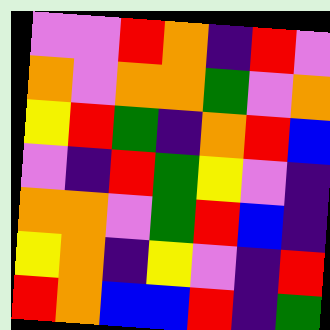[["violet", "violet", "red", "orange", "indigo", "red", "violet"], ["orange", "violet", "orange", "orange", "green", "violet", "orange"], ["yellow", "red", "green", "indigo", "orange", "red", "blue"], ["violet", "indigo", "red", "green", "yellow", "violet", "indigo"], ["orange", "orange", "violet", "green", "red", "blue", "indigo"], ["yellow", "orange", "indigo", "yellow", "violet", "indigo", "red"], ["red", "orange", "blue", "blue", "red", "indigo", "green"]]